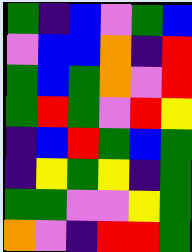[["green", "indigo", "blue", "violet", "green", "blue"], ["violet", "blue", "blue", "orange", "indigo", "red"], ["green", "blue", "green", "orange", "violet", "red"], ["green", "red", "green", "violet", "red", "yellow"], ["indigo", "blue", "red", "green", "blue", "green"], ["indigo", "yellow", "green", "yellow", "indigo", "green"], ["green", "green", "violet", "violet", "yellow", "green"], ["orange", "violet", "indigo", "red", "red", "green"]]